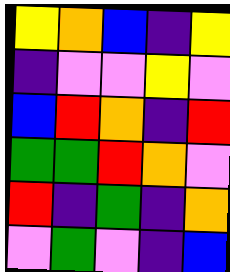[["yellow", "orange", "blue", "indigo", "yellow"], ["indigo", "violet", "violet", "yellow", "violet"], ["blue", "red", "orange", "indigo", "red"], ["green", "green", "red", "orange", "violet"], ["red", "indigo", "green", "indigo", "orange"], ["violet", "green", "violet", "indigo", "blue"]]